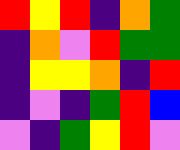[["red", "yellow", "red", "indigo", "orange", "green"], ["indigo", "orange", "violet", "red", "green", "green"], ["indigo", "yellow", "yellow", "orange", "indigo", "red"], ["indigo", "violet", "indigo", "green", "red", "blue"], ["violet", "indigo", "green", "yellow", "red", "violet"]]